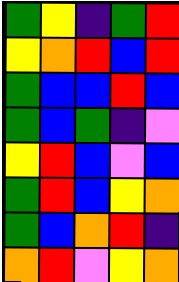[["green", "yellow", "indigo", "green", "red"], ["yellow", "orange", "red", "blue", "red"], ["green", "blue", "blue", "red", "blue"], ["green", "blue", "green", "indigo", "violet"], ["yellow", "red", "blue", "violet", "blue"], ["green", "red", "blue", "yellow", "orange"], ["green", "blue", "orange", "red", "indigo"], ["orange", "red", "violet", "yellow", "orange"]]